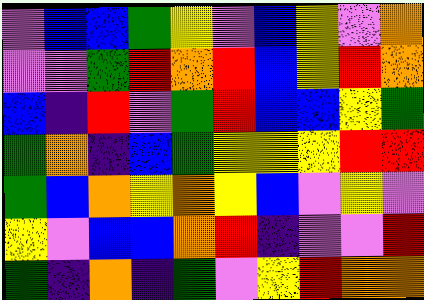[["violet", "blue", "blue", "green", "yellow", "violet", "blue", "yellow", "violet", "orange"], ["violet", "violet", "green", "red", "orange", "red", "blue", "yellow", "red", "orange"], ["blue", "indigo", "red", "violet", "green", "red", "blue", "blue", "yellow", "green"], ["green", "orange", "indigo", "blue", "green", "yellow", "yellow", "yellow", "red", "red"], ["green", "blue", "orange", "yellow", "orange", "yellow", "blue", "violet", "yellow", "violet"], ["yellow", "violet", "blue", "blue", "orange", "red", "indigo", "violet", "violet", "red"], ["green", "indigo", "orange", "indigo", "green", "violet", "yellow", "red", "orange", "orange"]]